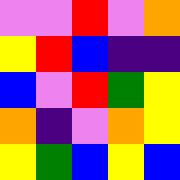[["violet", "violet", "red", "violet", "orange"], ["yellow", "red", "blue", "indigo", "indigo"], ["blue", "violet", "red", "green", "yellow"], ["orange", "indigo", "violet", "orange", "yellow"], ["yellow", "green", "blue", "yellow", "blue"]]